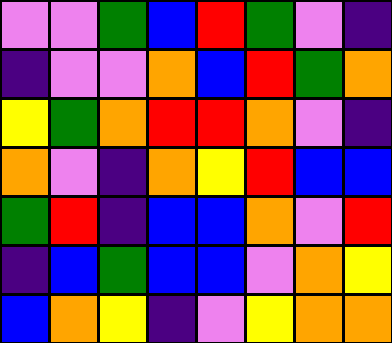[["violet", "violet", "green", "blue", "red", "green", "violet", "indigo"], ["indigo", "violet", "violet", "orange", "blue", "red", "green", "orange"], ["yellow", "green", "orange", "red", "red", "orange", "violet", "indigo"], ["orange", "violet", "indigo", "orange", "yellow", "red", "blue", "blue"], ["green", "red", "indigo", "blue", "blue", "orange", "violet", "red"], ["indigo", "blue", "green", "blue", "blue", "violet", "orange", "yellow"], ["blue", "orange", "yellow", "indigo", "violet", "yellow", "orange", "orange"]]